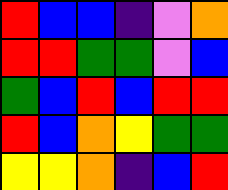[["red", "blue", "blue", "indigo", "violet", "orange"], ["red", "red", "green", "green", "violet", "blue"], ["green", "blue", "red", "blue", "red", "red"], ["red", "blue", "orange", "yellow", "green", "green"], ["yellow", "yellow", "orange", "indigo", "blue", "red"]]